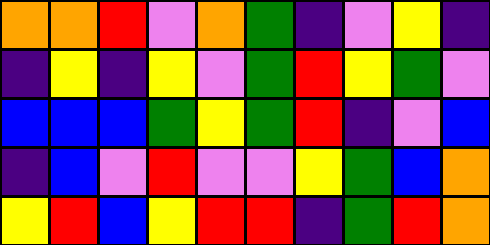[["orange", "orange", "red", "violet", "orange", "green", "indigo", "violet", "yellow", "indigo"], ["indigo", "yellow", "indigo", "yellow", "violet", "green", "red", "yellow", "green", "violet"], ["blue", "blue", "blue", "green", "yellow", "green", "red", "indigo", "violet", "blue"], ["indigo", "blue", "violet", "red", "violet", "violet", "yellow", "green", "blue", "orange"], ["yellow", "red", "blue", "yellow", "red", "red", "indigo", "green", "red", "orange"]]